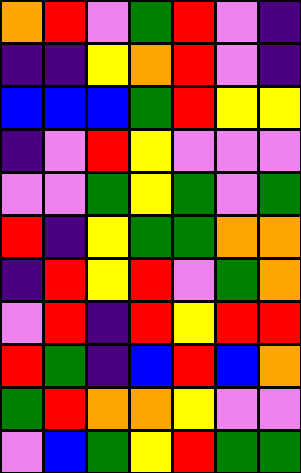[["orange", "red", "violet", "green", "red", "violet", "indigo"], ["indigo", "indigo", "yellow", "orange", "red", "violet", "indigo"], ["blue", "blue", "blue", "green", "red", "yellow", "yellow"], ["indigo", "violet", "red", "yellow", "violet", "violet", "violet"], ["violet", "violet", "green", "yellow", "green", "violet", "green"], ["red", "indigo", "yellow", "green", "green", "orange", "orange"], ["indigo", "red", "yellow", "red", "violet", "green", "orange"], ["violet", "red", "indigo", "red", "yellow", "red", "red"], ["red", "green", "indigo", "blue", "red", "blue", "orange"], ["green", "red", "orange", "orange", "yellow", "violet", "violet"], ["violet", "blue", "green", "yellow", "red", "green", "green"]]